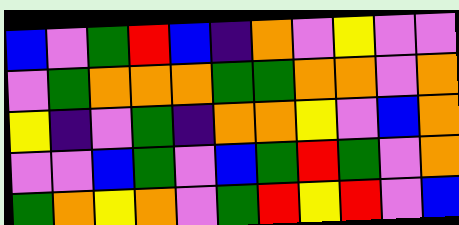[["blue", "violet", "green", "red", "blue", "indigo", "orange", "violet", "yellow", "violet", "violet"], ["violet", "green", "orange", "orange", "orange", "green", "green", "orange", "orange", "violet", "orange"], ["yellow", "indigo", "violet", "green", "indigo", "orange", "orange", "yellow", "violet", "blue", "orange"], ["violet", "violet", "blue", "green", "violet", "blue", "green", "red", "green", "violet", "orange"], ["green", "orange", "yellow", "orange", "violet", "green", "red", "yellow", "red", "violet", "blue"]]